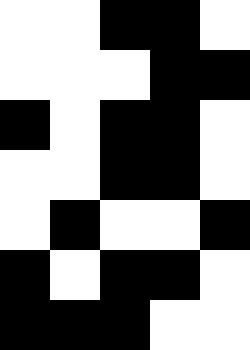[["white", "white", "black", "black", "white"], ["white", "white", "white", "black", "black"], ["black", "white", "black", "black", "white"], ["white", "white", "black", "black", "white"], ["white", "black", "white", "white", "black"], ["black", "white", "black", "black", "white"], ["black", "black", "black", "white", "white"]]